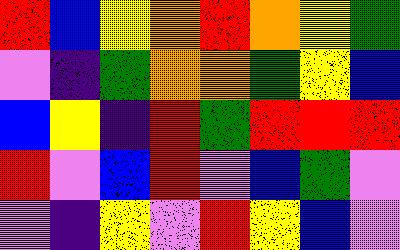[["red", "blue", "yellow", "orange", "red", "orange", "yellow", "green"], ["violet", "indigo", "green", "orange", "orange", "green", "yellow", "blue"], ["blue", "yellow", "indigo", "red", "green", "red", "red", "red"], ["red", "violet", "blue", "red", "violet", "blue", "green", "violet"], ["violet", "indigo", "yellow", "violet", "red", "yellow", "blue", "violet"]]